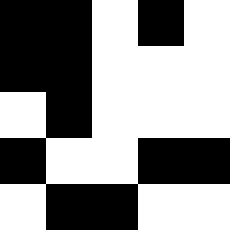[["black", "black", "white", "black", "white"], ["black", "black", "white", "white", "white"], ["white", "black", "white", "white", "white"], ["black", "white", "white", "black", "black"], ["white", "black", "black", "white", "white"]]